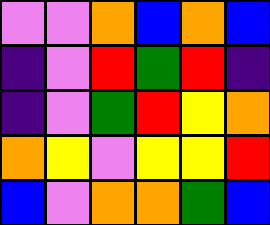[["violet", "violet", "orange", "blue", "orange", "blue"], ["indigo", "violet", "red", "green", "red", "indigo"], ["indigo", "violet", "green", "red", "yellow", "orange"], ["orange", "yellow", "violet", "yellow", "yellow", "red"], ["blue", "violet", "orange", "orange", "green", "blue"]]